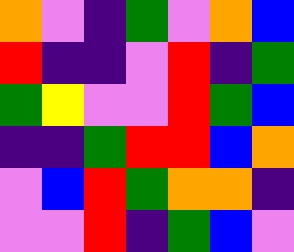[["orange", "violet", "indigo", "green", "violet", "orange", "blue"], ["red", "indigo", "indigo", "violet", "red", "indigo", "green"], ["green", "yellow", "violet", "violet", "red", "green", "blue"], ["indigo", "indigo", "green", "red", "red", "blue", "orange"], ["violet", "blue", "red", "green", "orange", "orange", "indigo"], ["violet", "violet", "red", "indigo", "green", "blue", "violet"]]